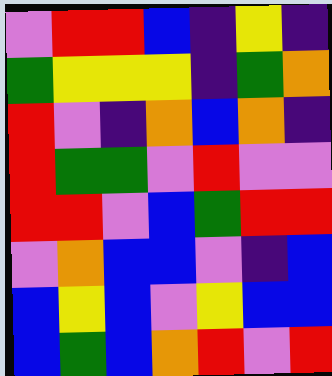[["violet", "red", "red", "blue", "indigo", "yellow", "indigo"], ["green", "yellow", "yellow", "yellow", "indigo", "green", "orange"], ["red", "violet", "indigo", "orange", "blue", "orange", "indigo"], ["red", "green", "green", "violet", "red", "violet", "violet"], ["red", "red", "violet", "blue", "green", "red", "red"], ["violet", "orange", "blue", "blue", "violet", "indigo", "blue"], ["blue", "yellow", "blue", "violet", "yellow", "blue", "blue"], ["blue", "green", "blue", "orange", "red", "violet", "red"]]